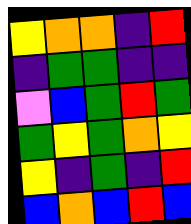[["yellow", "orange", "orange", "indigo", "red"], ["indigo", "green", "green", "indigo", "indigo"], ["violet", "blue", "green", "red", "green"], ["green", "yellow", "green", "orange", "yellow"], ["yellow", "indigo", "green", "indigo", "red"], ["blue", "orange", "blue", "red", "blue"]]